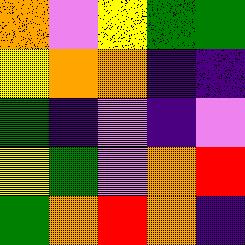[["orange", "violet", "yellow", "green", "green"], ["yellow", "orange", "orange", "indigo", "indigo"], ["green", "indigo", "violet", "indigo", "violet"], ["yellow", "green", "violet", "orange", "red"], ["green", "orange", "red", "orange", "indigo"]]